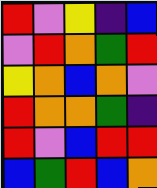[["red", "violet", "yellow", "indigo", "blue"], ["violet", "red", "orange", "green", "red"], ["yellow", "orange", "blue", "orange", "violet"], ["red", "orange", "orange", "green", "indigo"], ["red", "violet", "blue", "red", "red"], ["blue", "green", "red", "blue", "orange"]]